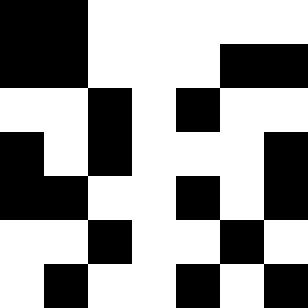[["black", "black", "white", "white", "white", "white", "white"], ["black", "black", "white", "white", "white", "black", "black"], ["white", "white", "black", "white", "black", "white", "white"], ["black", "white", "black", "white", "white", "white", "black"], ["black", "black", "white", "white", "black", "white", "black"], ["white", "white", "black", "white", "white", "black", "white"], ["white", "black", "white", "white", "black", "white", "black"]]